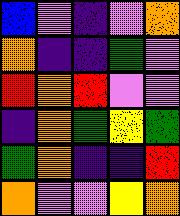[["blue", "violet", "indigo", "violet", "orange"], ["orange", "indigo", "indigo", "green", "violet"], ["red", "orange", "red", "violet", "violet"], ["indigo", "orange", "green", "yellow", "green"], ["green", "orange", "indigo", "indigo", "red"], ["orange", "violet", "violet", "yellow", "orange"]]